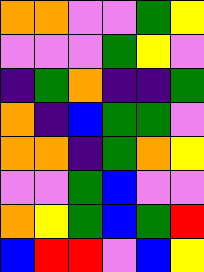[["orange", "orange", "violet", "violet", "green", "yellow"], ["violet", "violet", "violet", "green", "yellow", "violet"], ["indigo", "green", "orange", "indigo", "indigo", "green"], ["orange", "indigo", "blue", "green", "green", "violet"], ["orange", "orange", "indigo", "green", "orange", "yellow"], ["violet", "violet", "green", "blue", "violet", "violet"], ["orange", "yellow", "green", "blue", "green", "red"], ["blue", "red", "red", "violet", "blue", "yellow"]]